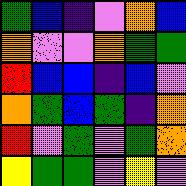[["green", "blue", "indigo", "violet", "orange", "blue"], ["orange", "violet", "violet", "orange", "green", "green"], ["red", "blue", "blue", "indigo", "blue", "violet"], ["orange", "green", "blue", "green", "indigo", "orange"], ["red", "violet", "green", "violet", "green", "orange"], ["yellow", "green", "green", "violet", "yellow", "violet"]]